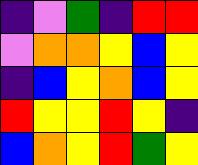[["indigo", "violet", "green", "indigo", "red", "red"], ["violet", "orange", "orange", "yellow", "blue", "yellow"], ["indigo", "blue", "yellow", "orange", "blue", "yellow"], ["red", "yellow", "yellow", "red", "yellow", "indigo"], ["blue", "orange", "yellow", "red", "green", "yellow"]]